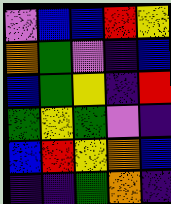[["violet", "blue", "blue", "red", "yellow"], ["orange", "green", "violet", "indigo", "blue"], ["blue", "green", "yellow", "indigo", "red"], ["green", "yellow", "green", "violet", "indigo"], ["blue", "red", "yellow", "orange", "blue"], ["indigo", "indigo", "green", "orange", "indigo"]]